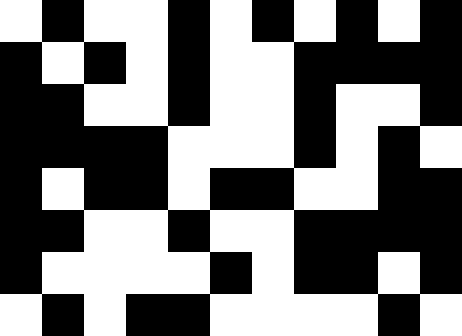[["white", "black", "white", "white", "black", "white", "black", "white", "black", "white", "black"], ["black", "white", "black", "white", "black", "white", "white", "black", "black", "black", "black"], ["black", "black", "white", "white", "black", "white", "white", "black", "white", "white", "black"], ["black", "black", "black", "black", "white", "white", "white", "black", "white", "black", "white"], ["black", "white", "black", "black", "white", "black", "black", "white", "white", "black", "black"], ["black", "black", "white", "white", "black", "white", "white", "black", "black", "black", "black"], ["black", "white", "white", "white", "white", "black", "white", "black", "black", "white", "black"], ["white", "black", "white", "black", "black", "white", "white", "white", "white", "black", "white"]]